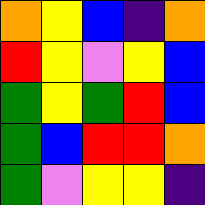[["orange", "yellow", "blue", "indigo", "orange"], ["red", "yellow", "violet", "yellow", "blue"], ["green", "yellow", "green", "red", "blue"], ["green", "blue", "red", "red", "orange"], ["green", "violet", "yellow", "yellow", "indigo"]]